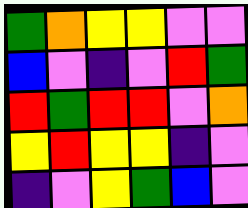[["green", "orange", "yellow", "yellow", "violet", "violet"], ["blue", "violet", "indigo", "violet", "red", "green"], ["red", "green", "red", "red", "violet", "orange"], ["yellow", "red", "yellow", "yellow", "indigo", "violet"], ["indigo", "violet", "yellow", "green", "blue", "violet"]]